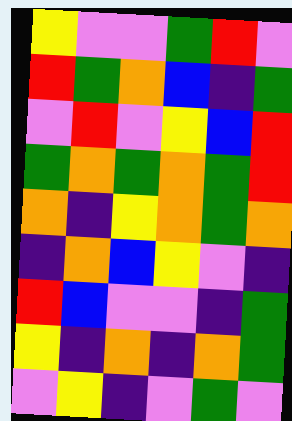[["yellow", "violet", "violet", "green", "red", "violet"], ["red", "green", "orange", "blue", "indigo", "green"], ["violet", "red", "violet", "yellow", "blue", "red"], ["green", "orange", "green", "orange", "green", "red"], ["orange", "indigo", "yellow", "orange", "green", "orange"], ["indigo", "orange", "blue", "yellow", "violet", "indigo"], ["red", "blue", "violet", "violet", "indigo", "green"], ["yellow", "indigo", "orange", "indigo", "orange", "green"], ["violet", "yellow", "indigo", "violet", "green", "violet"]]